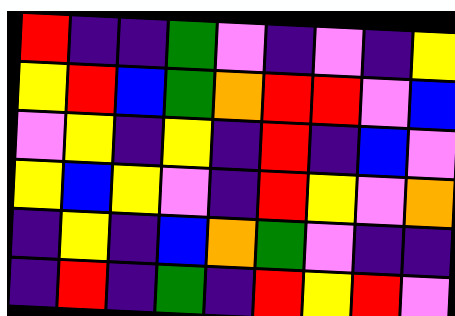[["red", "indigo", "indigo", "green", "violet", "indigo", "violet", "indigo", "yellow"], ["yellow", "red", "blue", "green", "orange", "red", "red", "violet", "blue"], ["violet", "yellow", "indigo", "yellow", "indigo", "red", "indigo", "blue", "violet"], ["yellow", "blue", "yellow", "violet", "indigo", "red", "yellow", "violet", "orange"], ["indigo", "yellow", "indigo", "blue", "orange", "green", "violet", "indigo", "indigo"], ["indigo", "red", "indigo", "green", "indigo", "red", "yellow", "red", "violet"]]